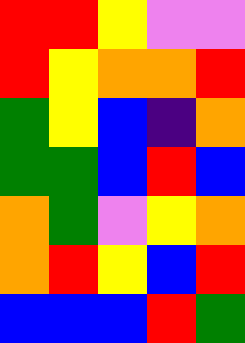[["red", "red", "yellow", "violet", "violet"], ["red", "yellow", "orange", "orange", "red"], ["green", "yellow", "blue", "indigo", "orange"], ["green", "green", "blue", "red", "blue"], ["orange", "green", "violet", "yellow", "orange"], ["orange", "red", "yellow", "blue", "red"], ["blue", "blue", "blue", "red", "green"]]